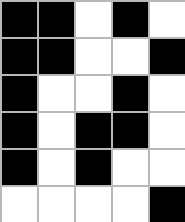[["black", "black", "white", "black", "white"], ["black", "black", "white", "white", "black"], ["black", "white", "white", "black", "white"], ["black", "white", "black", "black", "white"], ["black", "white", "black", "white", "white"], ["white", "white", "white", "white", "black"]]